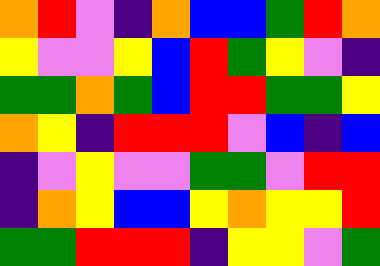[["orange", "red", "violet", "indigo", "orange", "blue", "blue", "green", "red", "orange"], ["yellow", "violet", "violet", "yellow", "blue", "red", "green", "yellow", "violet", "indigo"], ["green", "green", "orange", "green", "blue", "red", "red", "green", "green", "yellow"], ["orange", "yellow", "indigo", "red", "red", "red", "violet", "blue", "indigo", "blue"], ["indigo", "violet", "yellow", "violet", "violet", "green", "green", "violet", "red", "red"], ["indigo", "orange", "yellow", "blue", "blue", "yellow", "orange", "yellow", "yellow", "red"], ["green", "green", "red", "red", "red", "indigo", "yellow", "yellow", "violet", "green"]]